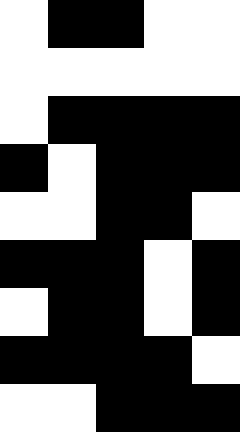[["white", "black", "black", "white", "white"], ["white", "white", "white", "white", "white"], ["white", "black", "black", "black", "black"], ["black", "white", "black", "black", "black"], ["white", "white", "black", "black", "white"], ["black", "black", "black", "white", "black"], ["white", "black", "black", "white", "black"], ["black", "black", "black", "black", "white"], ["white", "white", "black", "black", "black"]]